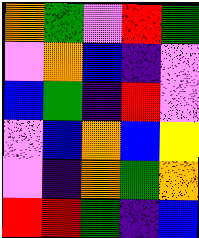[["orange", "green", "violet", "red", "green"], ["violet", "orange", "blue", "indigo", "violet"], ["blue", "green", "indigo", "red", "violet"], ["violet", "blue", "orange", "blue", "yellow"], ["violet", "indigo", "orange", "green", "orange"], ["red", "red", "green", "indigo", "blue"]]